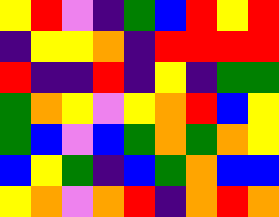[["yellow", "red", "violet", "indigo", "green", "blue", "red", "yellow", "red"], ["indigo", "yellow", "yellow", "orange", "indigo", "red", "red", "red", "red"], ["red", "indigo", "indigo", "red", "indigo", "yellow", "indigo", "green", "green"], ["green", "orange", "yellow", "violet", "yellow", "orange", "red", "blue", "yellow"], ["green", "blue", "violet", "blue", "green", "orange", "green", "orange", "yellow"], ["blue", "yellow", "green", "indigo", "blue", "green", "orange", "blue", "blue"], ["yellow", "orange", "violet", "orange", "red", "indigo", "orange", "red", "orange"]]